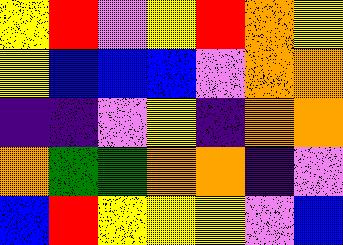[["yellow", "red", "violet", "yellow", "red", "orange", "yellow"], ["yellow", "blue", "blue", "blue", "violet", "orange", "orange"], ["indigo", "indigo", "violet", "yellow", "indigo", "orange", "orange"], ["orange", "green", "green", "orange", "orange", "indigo", "violet"], ["blue", "red", "yellow", "yellow", "yellow", "violet", "blue"]]